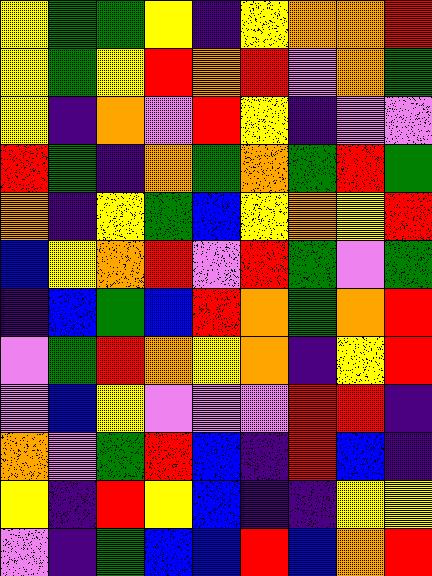[["yellow", "green", "green", "yellow", "indigo", "yellow", "orange", "orange", "red"], ["yellow", "green", "yellow", "red", "orange", "red", "violet", "orange", "green"], ["yellow", "indigo", "orange", "violet", "red", "yellow", "indigo", "violet", "violet"], ["red", "green", "indigo", "orange", "green", "orange", "green", "red", "green"], ["orange", "indigo", "yellow", "green", "blue", "yellow", "orange", "yellow", "red"], ["blue", "yellow", "orange", "red", "violet", "red", "green", "violet", "green"], ["indigo", "blue", "green", "blue", "red", "orange", "green", "orange", "red"], ["violet", "green", "red", "orange", "yellow", "orange", "indigo", "yellow", "red"], ["violet", "blue", "yellow", "violet", "violet", "violet", "red", "red", "indigo"], ["orange", "violet", "green", "red", "blue", "indigo", "red", "blue", "indigo"], ["yellow", "indigo", "red", "yellow", "blue", "indigo", "indigo", "yellow", "yellow"], ["violet", "indigo", "green", "blue", "blue", "red", "blue", "orange", "red"]]